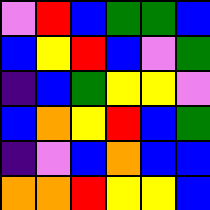[["violet", "red", "blue", "green", "green", "blue"], ["blue", "yellow", "red", "blue", "violet", "green"], ["indigo", "blue", "green", "yellow", "yellow", "violet"], ["blue", "orange", "yellow", "red", "blue", "green"], ["indigo", "violet", "blue", "orange", "blue", "blue"], ["orange", "orange", "red", "yellow", "yellow", "blue"]]